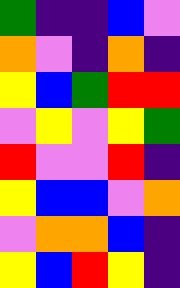[["green", "indigo", "indigo", "blue", "violet"], ["orange", "violet", "indigo", "orange", "indigo"], ["yellow", "blue", "green", "red", "red"], ["violet", "yellow", "violet", "yellow", "green"], ["red", "violet", "violet", "red", "indigo"], ["yellow", "blue", "blue", "violet", "orange"], ["violet", "orange", "orange", "blue", "indigo"], ["yellow", "blue", "red", "yellow", "indigo"]]